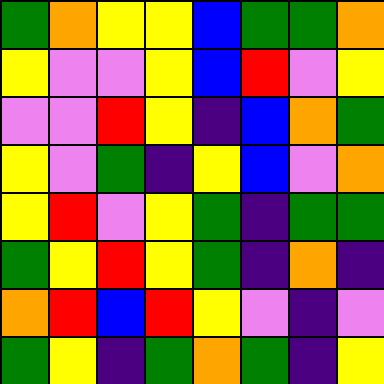[["green", "orange", "yellow", "yellow", "blue", "green", "green", "orange"], ["yellow", "violet", "violet", "yellow", "blue", "red", "violet", "yellow"], ["violet", "violet", "red", "yellow", "indigo", "blue", "orange", "green"], ["yellow", "violet", "green", "indigo", "yellow", "blue", "violet", "orange"], ["yellow", "red", "violet", "yellow", "green", "indigo", "green", "green"], ["green", "yellow", "red", "yellow", "green", "indigo", "orange", "indigo"], ["orange", "red", "blue", "red", "yellow", "violet", "indigo", "violet"], ["green", "yellow", "indigo", "green", "orange", "green", "indigo", "yellow"]]